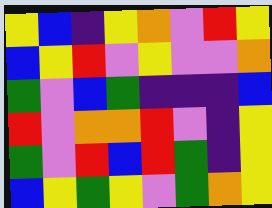[["yellow", "blue", "indigo", "yellow", "orange", "violet", "red", "yellow"], ["blue", "yellow", "red", "violet", "yellow", "violet", "violet", "orange"], ["green", "violet", "blue", "green", "indigo", "indigo", "indigo", "blue"], ["red", "violet", "orange", "orange", "red", "violet", "indigo", "yellow"], ["green", "violet", "red", "blue", "red", "green", "indigo", "yellow"], ["blue", "yellow", "green", "yellow", "violet", "green", "orange", "yellow"]]